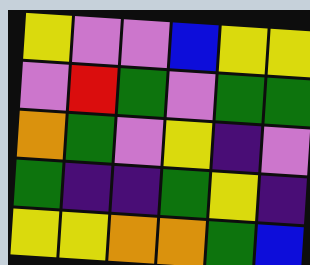[["yellow", "violet", "violet", "blue", "yellow", "yellow"], ["violet", "red", "green", "violet", "green", "green"], ["orange", "green", "violet", "yellow", "indigo", "violet"], ["green", "indigo", "indigo", "green", "yellow", "indigo"], ["yellow", "yellow", "orange", "orange", "green", "blue"]]